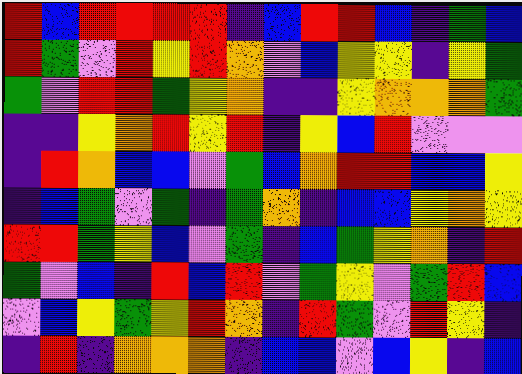[["red", "blue", "red", "red", "red", "red", "indigo", "blue", "red", "red", "blue", "indigo", "green", "blue"], ["red", "green", "violet", "red", "yellow", "red", "orange", "violet", "blue", "yellow", "yellow", "indigo", "yellow", "green"], ["green", "violet", "red", "red", "green", "yellow", "orange", "indigo", "indigo", "yellow", "orange", "orange", "orange", "green"], ["indigo", "indigo", "yellow", "orange", "red", "yellow", "red", "indigo", "yellow", "blue", "red", "violet", "violet", "violet"], ["indigo", "red", "orange", "blue", "blue", "violet", "green", "blue", "orange", "red", "red", "blue", "blue", "yellow"], ["indigo", "blue", "green", "violet", "green", "indigo", "green", "orange", "indigo", "blue", "blue", "yellow", "orange", "yellow"], ["red", "red", "green", "yellow", "blue", "violet", "green", "indigo", "blue", "green", "yellow", "orange", "indigo", "red"], ["green", "violet", "blue", "indigo", "red", "blue", "red", "violet", "green", "yellow", "violet", "green", "red", "blue"], ["violet", "blue", "yellow", "green", "yellow", "red", "orange", "indigo", "red", "green", "violet", "red", "yellow", "indigo"], ["indigo", "red", "indigo", "orange", "orange", "orange", "indigo", "blue", "blue", "violet", "blue", "yellow", "indigo", "blue"]]